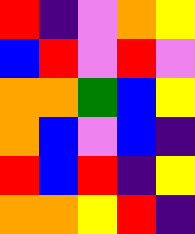[["red", "indigo", "violet", "orange", "yellow"], ["blue", "red", "violet", "red", "violet"], ["orange", "orange", "green", "blue", "yellow"], ["orange", "blue", "violet", "blue", "indigo"], ["red", "blue", "red", "indigo", "yellow"], ["orange", "orange", "yellow", "red", "indigo"]]